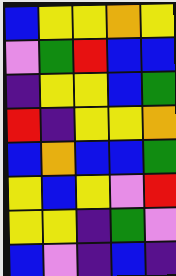[["blue", "yellow", "yellow", "orange", "yellow"], ["violet", "green", "red", "blue", "blue"], ["indigo", "yellow", "yellow", "blue", "green"], ["red", "indigo", "yellow", "yellow", "orange"], ["blue", "orange", "blue", "blue", "green"], ["yellow", "blue", "yellow", "violet", "red"], ["yellow", "yellow", "indigo", "green", "violet"], ["blue", "violet", "indigo", "blue", "indigo"]]